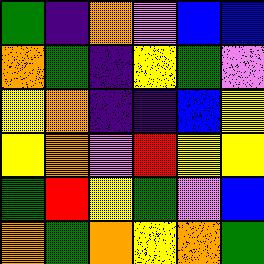[["green", "indigo", "orange", "violet", "blue", "blue"], ["orange", "green", "indigo", "yellow", "green", "violet"], ["yellow", "orange", "indigo", "indigo", "blue", "yellow"], ["yellow", "orange", "violet", "red", "yellow", "yellow"], ["green", "red", "yellow", "green", "violet", "blue"], ["orange", "green", "orange", "yellow", "orange", "green"]]